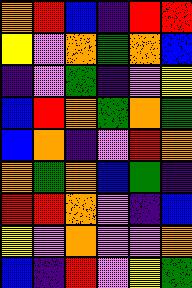[["orange", "red", "blue", "indigo", "red", "red"], ["yellow", "violet", "orange", "green", "orange", "blue"], ["indigo", "violet", "green", "indigo", "violet", "yellow"], ["blue", "red", "orange", "green", "orange", "green"], ["blue", "orange", "indigo", "violet", "red", "orange"], ["orange", "green", "orange", "blue", "green", "indigo"], ["red", "red", "orange", "violet", "indigo", "blue"], ["yellow", "violet", "orange", "violet", "violet", "orange"], ["blue", "indigo", "red", "violet", "yellow", "green"]]